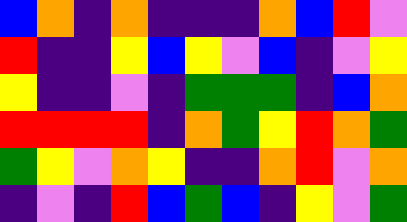[["blue", "orange", "indigo", "orange", "indigo", "indigo", "indigo", "orange", "blue", "red", "violet"], ["red", "indigo", "indigo", "yellow", "blue", "yellow", "violet", "blue", "indigo", "violet", "yellow"], ["yellow", "indigo", "indigo", "violet", "indigo", "green", "green", "green", "indigo", "blue", "orange"], ["red", "red", "red", "red", "indigo", "orange", "green", "yellow", "red", "orange", "green"], ["green", "yellow", "violet", "orange", "yellow", "indigo", "indigo", "orange", "red", "violet", "orange"], ["indigo", "violet", "indigo", "red", "blue", "green", "blue", "indigo", "yellow", "violet", "green"]]